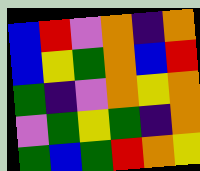[["blue", "red", "violet", "orange", "indigo", "orange"], ["blue", "yellow", "green", "orange", "blue", "red"], ["green", "indigo", "violet", "orange", "yellow", "orange"], ["violet", "green", "yellow", "green", "indigo", "orange"], ["green", "blue", "green", "red", "orange", "yellow"]]